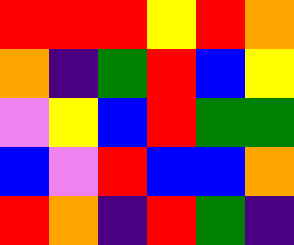[["red", "red", "red", "yellow", "red", "orange"], ["orange", "indigo", "green", "red", "blue", "yellow"], ["violet", "yellow", "blue", "red", "green", "green"], ["blue", "violet", "red", "blue", "blue", "orange"], ["red", "orange", "indigo", "red", "green", "indigo"]]